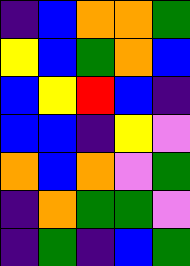[["indigo", "blue", "orange", "orange", "green"], ["yellow", "blue", "green", "orange", "blue"], ["blue", "yellow", "red", "blue", "indigo"], ["blue", "blue", "indigo", "yellow", "violet"], ["orange", "blue", "orange", "violet", "green"], ["indigo", "orange", "green", "green", "violet"], ["indigo", "green", "indigo", "blue", "green"]]